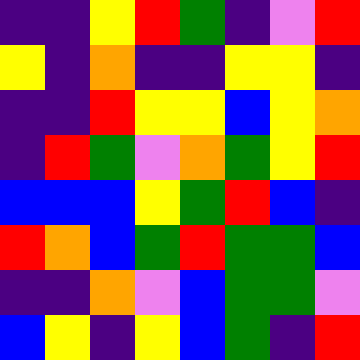[["indigo", "indigo", "yellow", "red", "green", "indigo", "violet", "red"], ["yellow", "indigo", "orange", "indigo", "indigo", "yellow", "yellow", "indigo"], ["indigo", "indigo", "red", "yellow", "yellow", "blue", "yellow", "orange"], ["indigo", "red", "green", "violet", "orange", "green", "yellow", "red"], ["blue", "blue", "blue", "yellow", "green", "red", "blue", "indigo"], ["red", "orange", "blue", "green", "red", "green", "green", "blue"], ["indigo", "indigo", "orange", "violet", "blue", "green", "green", "violet"], ["blue", "yellow", "indigo", "yellow", "blue", "green", "indigo", "red"]]